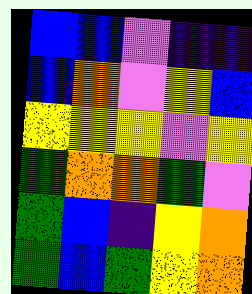[["blue", "blue", "violet", "indigo", "indigo"], ["blue", "orange", "violet", "yellow", "blue"], ["yellow", "yellow", "yellow", "violet", "yellow"], ["green", "orange", "orange", "green", "violet"], ["green", "blue", "indigo", "yellow", "orange"], ["green", "blue", "green", "yellow", "orange"]]